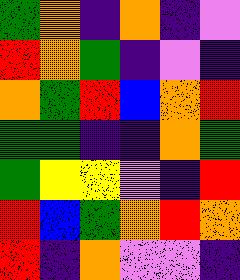[["green", "orange", "indigo", "orange", "indigo", "violet"], ["red", "orange", "green", "indigo", "violet", "indigo"], ["orange", "green", "red", "blue", "orange", "red"], ["green", "green", "indigo", "indigo", "orange", "green"], ["green", "yellow", "yellow", "violet", "indigo", "red"], ["red", "blue", "green", "orange", "red", "orange"], ["red", "indigo", "orange", "violet", "violet", "indigo"]]